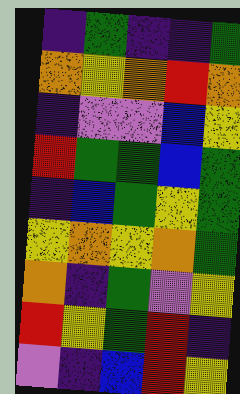[["indigo", "green", "indigo", "indigo", "green"], ["orange", "yellow", "orange", "red", "orange"], ["indigo", "violet", "violet", "blue", "yellow"], ["red", "green", "green", "blue", "green"], ["indigo", "blue", "green", "yellow", "green"], ["yellow", "orange", "yellow", "orange", "green"], ["orange", "indigo", "green", "violet", "yellow"], ["red", "yellow", "green", "red", "indigo"], ["violet", "indigo", "blue", "red", "yellow"]]